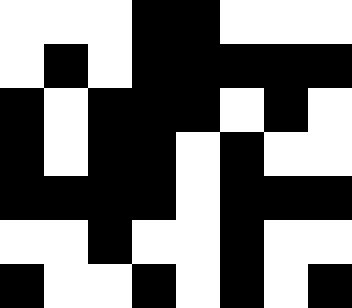[["white", "white", "white", "black", "black", "white", "white", "white"], ["white", "black", "white", "black", "black", "black", "black", "black"], ["black", "white", "black", "black", "black", "white", "black", "white"], ["black", "white", "black", "black", "white", "black", "white", "white"], ["black", "black", "black", "black", "white", "black", "black", "black"], ["white", "white", "black", "white", "white", "black", "white", "white"], ["black", "white", "white", "black", "white", "black", "white", "black"]]